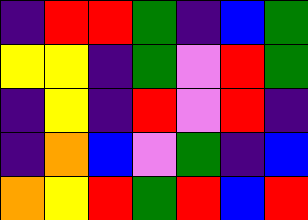[["indigo", "red", "red", "green", "indigo", "blue", "green"], ["yellow", "yellow", "indigo", "green", "violet", "red", "green"], ["indigo", "yellow", "indigo", "red", "violet", "red", "indigo"], ["indigo", "orange", "blue", "violet", "green", "indigo", "blue"], ["orange", "yellow", "red", "green", "red", "blue", "red"]]